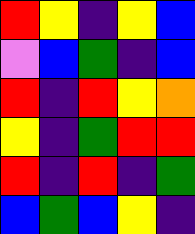[["red", "yellow", "indigo", "yellow", "blue"], ["violet", "blue", "green", "indigo", "blue"], ["red", "indigo", "red", "yellow", "orange"], ["yellow", "indigo", "green", "red", "red"], ["red", "indigo", "red", "indigo", "green"], ["blue", "green", "blue", "yellow", "indigo"]]